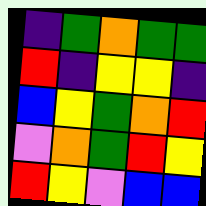[["indigo", "green", "orange", "green", "green"], ["red", "indigo", "yellow", "yellow", "indigo"], ["blue", "yellow", "green", "orange", "red"], ["violet", "orange", "green", "red", "yellow"], ["red", "yellow", "violet", "blue", "blue"]]